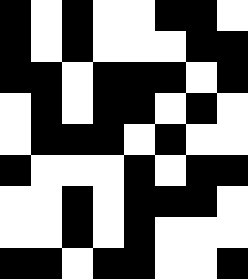[["black", "white", "black", "white", "white", "black", "black", "white"], ["black", "white", "black", "white", "white", "white", "black", "black"], ["black", "black", "white", "black", "black", "black", "white", "black"], ["white", "black", "white", "black", "black", "white", "black", "white"], ["white", "black", "black", "black", "white", "black", "white", "white"], ["black", "white", "white", "white", "black", "white", "black", "black"], ["white", "white", "black", "white", "black", "black", "black", "white"], ["white", "white", "black", "white", "black", "white", "white", "white"], ["black", "black", "white", "black", "black", "white", "white", "black"]]